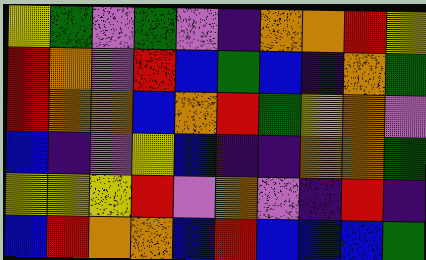[["yellow", "green", "violet", "green", "violet", "indigo", "orange", "orange", "red", "yellow"], ["red", "orange", "violet", "red", "blue", "green", "blue", "indigo", "orange", "green"], ["red", "orange", "orange", "blue", "orange", "red", "green", "yellow", "orange", "violet"], ["blue", "indigo", "violet", "yellow", "blue", "indigo", "indigo", "orange", "orange", "green"], ["yellow", "yellow", "yellow", "red", "violet", "orange", "violet", "indigo", "red", "indigo"], ["blue", "red", "orange", "orange", "blue", "red", "blue", "blue", "blue", "green"]]